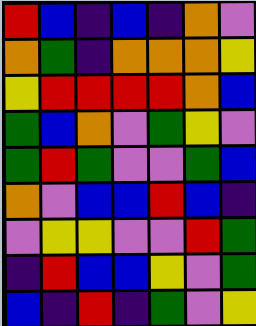[["red", "blue", "indigo", "blue", "indigo", "orange", "violet"], ["orange", "green", "indigo", "orange", "orange", "orange", "yellow"], ["yellow", "red", "red", "red", "red", "orange", "blue"], ["green", "blue", "orange", "violet", "green", "yellow", "violet"], ["green", "red", "green", "violet", "violet", "green", "blue"], ["orange", "violet", "blue", "blue", "red", "blue", "indigo"], ["violet", "yellow", "yellow", "violet", "violet", "red", "green"], ["indigo", "red", "blue", "blue", "yellow", "violet", "green"], ["blue", "indigo", "red", "indigo", "green", "violet", "yellow"]]